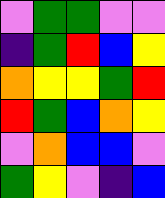[["violet", "green", "green", "violet", "violet"], ["indigo", "green", "red", "blue", "yellow"], ["orange", "yellow", "yellow", "green", "red"], ["red", "green", "blue", "orange", "yellow"], ["violet", "orange", "blue", "blue", "violet"], ["green", "yellow", "violet", "indigo", "blue"]]